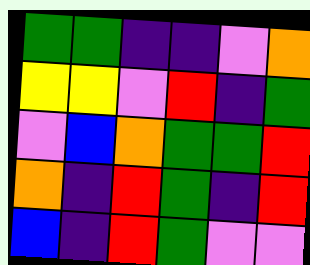[["green", "green", "indigo", "indigo", "violet", "orange"], ["yellow", "yellow", "violet", "red", "indigo", "green"], ["violet", "blue", "orange", "green", "green", "red"], ["orange", "indigo", "red", "green", "indigo", "red"], ["blue", "indigo", "red", "green", "violet", "violet"]]